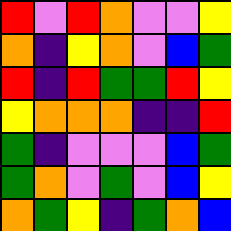[["red", "violet", "red", "orange", "violet", "violet", "yellow"], ["orange", "indigo", "yellow", "orange", "violet", "blue", "green"], ["red", "indigo", "red", "green", "green", "red", "yellow"], ["yellow", "orange", "orange", "orange", "indigo", "indigo", "red"], ["green", "indigo", "violet", "violet", "violet", "blue", "green"], ["green", "orange", "violet", "green", "violet", "blue", "yellow"], ["orange", "green", "yellow", "indigo", "green", "orange", "blue"]]